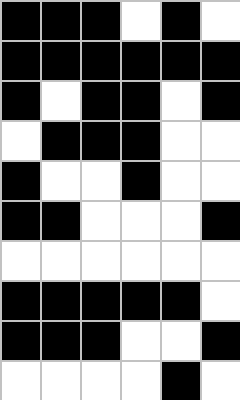[["black", "black", "black", "white", "black", "white"], ["black", "black", "black", "black", "black", "black"], ["black", "white", "black", "black", "white", "black"], ["white", "black", "black", "black", "white", "white"], ["black", "white", "white", "black", "white", "white"], ["black", "black", "white", "white", "white", "black"], ["white", "white", "white", "white", "white", "white"], ["black", "black", "black", "black", "black", "white"], ["black", "black", "black", "white", "white", "black"], ["white", "white", "white", "white", "black", "white"]]